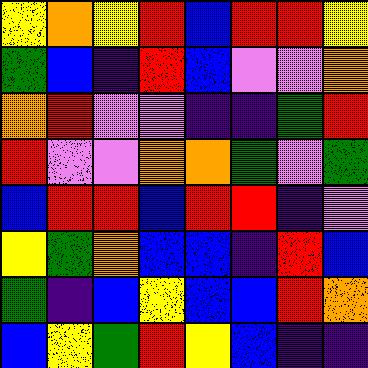[["yellow", "orange", "yellow", "red", "blue", "red", "red", "yellow"], ["green", "blue", "indigo", "red", "blue", "violet", "violet", "orange"], ["orange", "red", "violet", "violet", "indigo", "indigo", "green", "red"], ["red", "violet", "violet", "orange", "orange", "green", "violet", "green"], ["blue", "red", "red", "blue", "red", "red", "indigo", "violet"], ["yellow", "green", "orange", "blue", "blue", "indigo", "red", "blue"], ["green", "indigo", "blue", "yellow", "blue", "blue", "red", "orange"], ["blue", "yellow", "green", "red", "yellow", "blue", "indigo", "indigo"]]